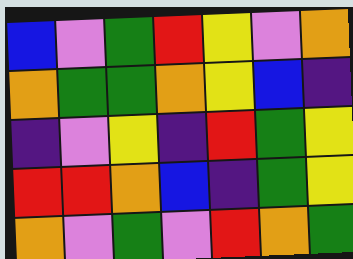[["blue", "violet", "green", "red", "yellow", "violet", "orange"], ["orange", "green", "green", "orange", "yellow", "blue", "indigo"], ["indigo", "violet", "yellow", "indigo", "red", "green", "yellow"], ["red", "red", "orange", "blue", "indigo", "green", "yellow"], ["orange", "violet", "green", "violet", "red", "orange", "green"]]